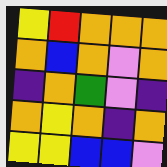[["yellow", "red", "orange", "orange", "orange"], ["orange", "blue", "orange", "violet", "orange"], ["indigo", "orange", "green", "violet", "indigo"], ["orange", "yellow", "orange", "indigo", "orange"], ["yellow", "yellow", "blue", "blue", "violet"]]